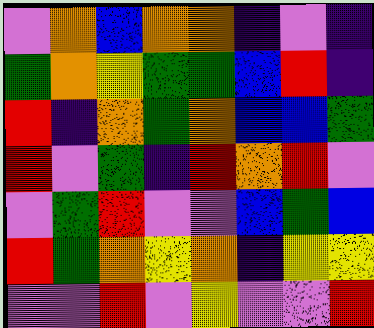[["violet", "orange", "blue", "orange", "orange", "indigo", "violet", "indigo"], ["green", "orange", "yellow", "green", "green", "blue", "red", "indigo"], ["red", "indigo", "orange", "green", "orange", "blue", "blue", "green"], ["red", "violet", "green", "indigo", "red", "orange", "red", "violet"], ["violet", "green", "red", "violet", "violet", "blue", "green", "blue"], ["red", "green", "orange", "yellow", "orange", "indigo", "yellow", "yellow"], ["violet", "violet", "red", "violet", "yellow", "violet", "violet", "red"]]